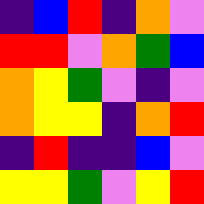[["indigo", "blue", "red", "indigo", "orange", "violet"], ["red", "red", "violet", "orange", "green", "blue"], ["orange", "yellow", "green", "violet", "indigo", "violet"], ["orange", "yellow", "yellow", "indigo", "orange", "red"], ["indigo", "red", "indigo", "indigo", "blue", "violet"], ["yellow", "yellow", "green", "violet", "yellow", "red"]]